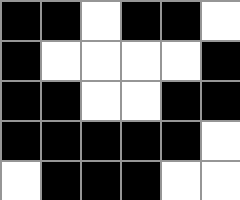[["black", "black", "white", "black", "black", "white"], ["black", "white", "white", "white", "white", "black"], ["black", "black", "white", "white", "black", "black"], ["black", "black", "black", "black", "black", "white"], ["white", "black", "black", "black", "white", "white"]]